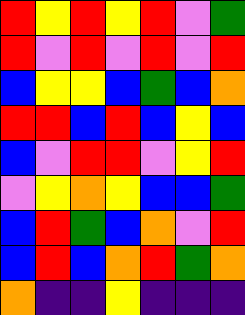[["red", "yellow", "red", "yellow", "red", "violet", "green"], ["red", "violet", "red", "violet", "red", "violet", "red"], ["blue", "yellow", "yellow", "blue", "green", "blue", "orange"], ["red", "red", "blue", "red", "blue", "yellow", "blue"], ["blue", "violet", "red", "red", "violet", "yellow", "red"], ["violet", "yellow", "orange", "yellow", "blue", "blue", "green"], ["blue", "red", "green", "blue", "orange", "violet", "red"], ["blue", "red", "blue", "orange", "red", "green", "orange"], ["orange", "indigo", "indigo", "yellow", "indigo", "indigo", "indigo"]]